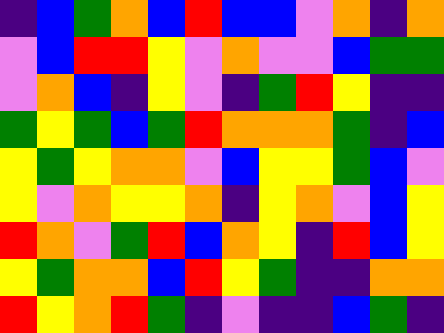[["indigo", "blue", "green", "orange", "blue", "red", "blue", "blue", "violet", "orange", "indigo", "orange"], ["violet", "blue", "red", "red", "yellow", "violet", "orange", "violet", "violet", "blue", "green", "green"], ["violet", "orange", "blue", "indigo", "yellow", "violet", "indigo", "green", "red", "yellow", "indigo", "indigo"], ["green", "yellow", "green", "blue", "green", "red", "orange", "orange", "orange", "green", "indigo", "blue"], ["yellow", "green", "yellow", "orange", "orange", "violet", "blue", "yellow", "yellow", "green", "blue", "violet"], ["yellow", "violet", "orange", "yellow", "yellow", "orange", "indigo", "yellow", "orange", "violet", "blue", "yellow"], ["red", "orange", "violet", "green", "red", "blue", "orange", "yellow", "indigo", "red", "blue", "yellow"], ["yellow", "green", "orange", "orange", "blue", "red", "yellow", "green", "indigo", "indigo", "orange", "orange"], ["red", "yellow", "orange", "red", "green", "indigo", "violet", "indigo", "indigo", "blue", "green", "indigo"]]